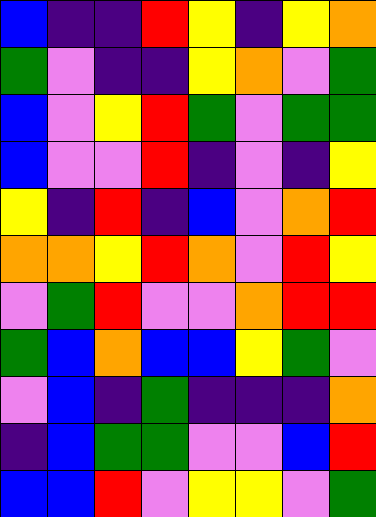[["blue", "indigo", "indigo", "red", "yellow", "indigo", "yellow", "orange"], ["green", "violet", "indigo", "indigo", "yellow", "orange", "violet", "green"], ["blue", "violet", "yellow", "red", "green", "violet", "green", "green"], ["blue", "violet", "violet", "red", "indigo", "violet", "indigo", "yellow"], ["yellow", "indigo", "red", "indigo", "blue", "violet", "orange", "red"], ["orange", "orange", "yellow", "red", "orange", "violet", "red", "yellow"], ["violet", "green", "red", "violet", "violet", "orange", "red", "red"], ["green", "blue", "orange", "blue", "blue", "yellow", "green", "violet"], ["violet", "blue", "indigo", "green", "indigo", "indigo", "indigo", "orange"], ["indigo", "blue", "green", "green", "violet", "violet", "blue", "red"], ["blue", "blue", "red", "violet", "yellow", "yellow", "violet", "green"]]